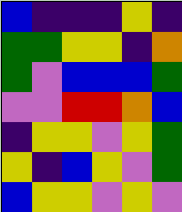[["blue", "indigo", "indigo", "indigo", "yellow", "indigo"], ["green", "green", "yellow", "yellow", "indigo", "orange"], ["green", "violet", "blue", "blue", "blue", "green"], ["violet", "violet", "red", "red", "orange", "blue"], ["indigo", "yellow", "yellow", "violet", "yellow", "green"], ["yellow", "indigo", "blue", "yellow", "violet", "green"], ["blue", "yellow", "yellow", "violet", "yellow", "violet"]]